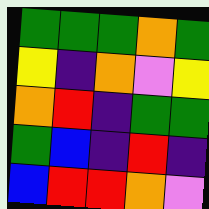[["green", "green", "green", "orange", "green"], ["yellow", "indigo", "orange", "violet", "yellow"], ["orange", "red", "indigo", "green", "green"], ["green", "blue", "indigo", "red", "indigo"], ["blue", "red", "red", "orange", "violet"]]